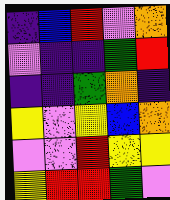[["indigo", "blue", "red", "violet", "orange"], ["violet", "indigo", "indigo", "green", "red"], ["indigo", "indigo", "green", "orange", "indigo"], ["yellow", "violet", "yellow", "blue", "orange"], ["violet", "violet", "red", "yellow", "yellow"], ["yellow", "red", "red", "green", "violet"]]